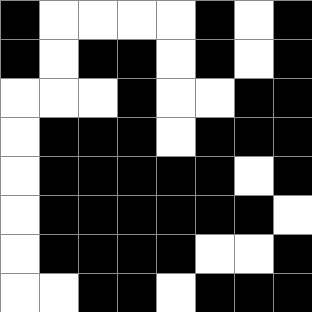[["black", "white", "white", "white", "white", "black", "white", "black"], ["black", "white", "black", "black", "white", "black", "white", "black"], ["white", "white", "white", "black", "white", "white", "black", "black"], ["white", "black", "black", "black", "white", "black", "black", "black"], ["white", "black", "black", "black", "black", "black", "white", "black"], ["white", "black", "black", "black", "black", "black", "black", "white"], ["white", "black", "black", "black", "black", "white", "white", "black"], ["white", "white", "black", "black", "white", "black", "black", "black"]]